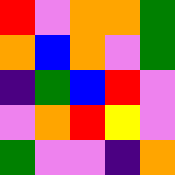[["red", "violet", "orange", "orange", "green"], ["orange", "blue", "orange", "violet", "green"], ["indigo", "green", "blue", "red", "violet"], ["violet", "orange", "red", "yellow", "violet"], ["green", "violet", "violet", "indigo", "orange"]]